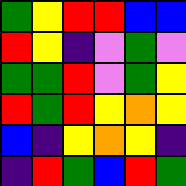[["green", "yellow", "red", "red", "blue", "blue"], ["red", "yellow", "indigo", "violet", "green", "violet"], ["green", "green", "red", "violet", "green", "yellow"], ["red", "green", "red", "yellow", "orange", "yellow"], ["blue", "indigo", "yellow", "orange", "yellow", "indigo"], ["indigo", "red", "green", "blue", "red", "green"]]